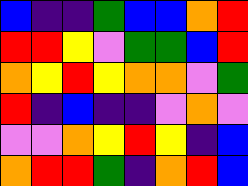[["blue", "indigo", "indigo", "green", "blue", "blue", "orange", "red"], ["red", "red", "yellow", "violet", "green", "green", "blue", "red"], ["orange", "yellow", "red", "yellow", "orange", "orange", "violet", "green"], ["red", "indigo", "blue", "indigo", "indigo", "violet", "orange", "violet"], ["violet", "violet", "orange", "yellow", "red", "yellow", "indigo", "blue"], ["orange", "red", "red", "green", "indigo", "orange", "red", "blue"]]